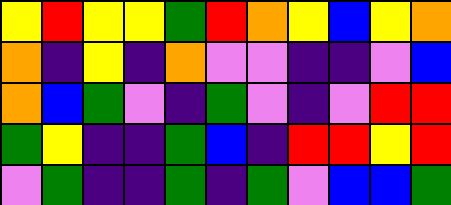[["yellow", "red", "yellow", "yellow", "green", "red", "orange", "yellow", "blue", "yellow", "orange"], ["orange", "indigo", "yellow", "indigo", "orange", "violet", "violet", "indigo", "indigo", "violet", "blue"], ["orange", "blue", "green", "violet", "indigo", "green", "violet", "indigo", "violet", "red", "red"], ["green", "yellow", "indigo", "indigo", "green", "blue", "indigo", "red", "red", "yellow", "red"], ["violet", "green", "indigo", "indigo", "green", "indigo", "green", "violet", "blue", "blue", "green"]]